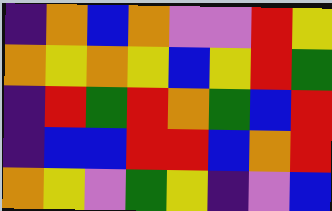[["indigo", "orange", "blue", "orange", "violet", "violet", "red", "yellow"], ["orange", "yellow", "orange", "yellow", "blue", "yellow", "red", "green"], ["indigo", "red", "green", "red", "orange", "green", "blue", "red"], ["indigo", "blue", "blue", "red", "red", "blue", "orange", "red"], ["orange", "yellow", "violet", "green", "yellow", "indigo", "violet", "blue"]]